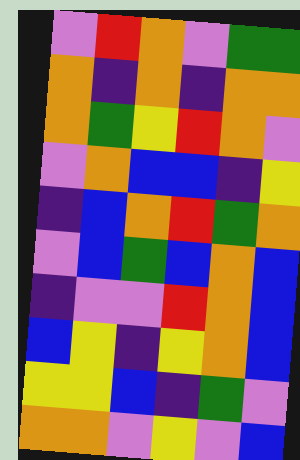[["violet", "red", "orange", "violet", "green", "green"], ["orange", "indigo", "orange", "indigo", "orange", "orange"], ["orange", "green", "yellow", "red", "orange", "violet"], ["violet", "orange", "blue", "blue", "indigo", "yellow"], ["indigo", "blue", "orange", "red", "green", "orange"], ["violet", "blue", "green", "blue", "orange", "blue"], ["indigo", "violet", "violet", "red", "orange", "blue"], ["blue", "yellow", "indigo", "yellow", "orange", "blue"], ["yellow", "yellow", "blue", "indigo", "green", "violet"], ["orange", "orange", "violet", "yellow", "violet", "blue"]]